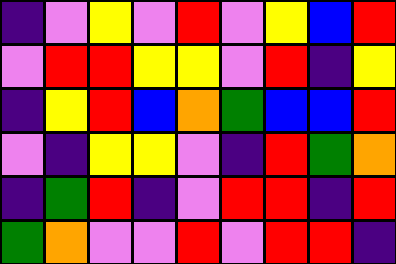[["indigo", "violet", "yellow", "violet", "red", "violet", "yellow", "blue", "red"], ["violet", "red", "red", "yellow", "yellow", "violet", "red", "indigo", "yellow"], ["indigo", "yellow", "red", "blue", "orange", "green", "blue", "blue", "red"], ["violet", "indigo", "yellow", "yellow", "violet", "indigo", "red", "green", "orange"], ["indigo", "green", "red", "indigo", "violet", "red", "red", "indigo", "red"], ["green", "orange", "violet", "violet", "red", "violet", "red", "red", "indigo"]]